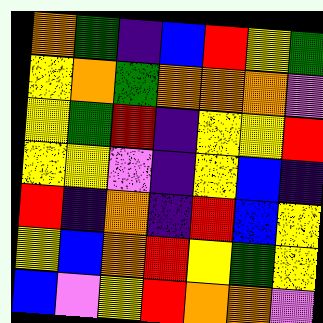[["orange", "green", "indigo", "blue", "red", "yellow", "green"], ["yellow", "orange", "green", "orange", "orange", "orange", "violet"], ["yellow", "green", "red", "indigo", "yellow", "yellow", "red"], ["yellow", "yellow", "violet", "indigo", "yellow", "blue", "indigo"], ["red", "indigo", "orange", "indigo", "red", "blue", "yellow"], ["yellow", "blue", "orange", "red", "yellow", "green", "yellow"], ["blue", "violet", "yellow", "red", "orange", "orange", "violet"]]